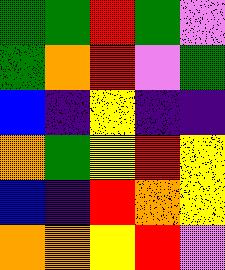[["green", "green", "red", "green", "violet"], ["green", "orange", "red", "violet", "green"], ["blue", "indigo", "yellow", "indigo", "indigo"], ["orange", "green", "yellow", "red", "yellow"], ["blue", "indigo", "red", "orange", "yellow"], ["orange", "orange", "yellow", "red", "violet"]]